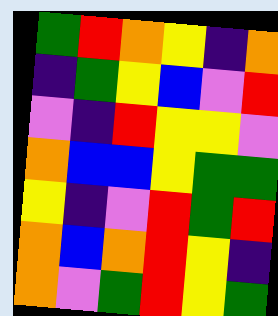[["green", "red", "orange", "yellow", "indigo", "orange"], ["indigo", "green", "yellow", "blue", "violet", "red"], ["violet", "indigo", "red", "yellow", "yellow", "violet"], ["orange", "blue", "blue", "yellow", "green", "green"], ["yellow", "indigo", "violet", "red", "green", "red"], ["orange", "blue", "orange", "red", "yellow", "indigo"], ["orange", "violet", "green", "red", "yellow", "green"]]